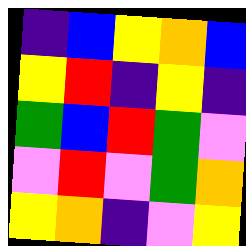[["indigo", "blue", "yellow", "orange", "blue"], ["yellow", "red", "indigo", "yellow", "indigo"], ["green", "blue", "red", "green", "violet"], ["violet", "red", "violet", "green", "orange"], ["yellow", "orange", "indigo", "violet", "yellow"]]